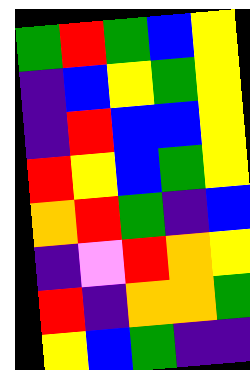[["green", "red", "green", "blue", "yellow"], ["indigo", "blue", "yellow", "green", "yellow"], ["indigo", "red", "blue", "blue", "yellow"], ["red", "yellow", "blue", "green", "yellow"], ["orange", "red", "green", "indigo", "blue"], ["indigo", "violet", "red", "orange", "yellow"], ["red", "indigo", "orange", "orange", "green"], ["yellow", "blue", "green", "indigo", "indigo"]]